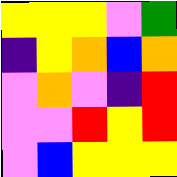[["yellow", "yellow", "yellow", "violet", "green"], ["indigo", "yellow", "orange", "blue", "orange"], ["violet", "orange", "violet", "indigo", "red"], ["violet", "violet", "red", "yellow", "red"], ["violet", "blue", "yellow", "yellow", "yellow"]]